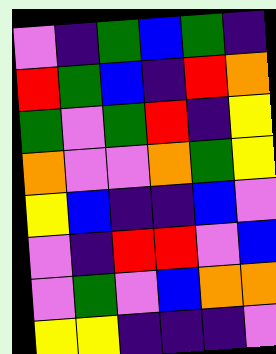[["violet", "indigo", "green", "blue", "green", "indigo"], ["red", "green", "blue", "indigo", "red", "orange"], ["green", "violet", "green", "red", "indigo", "yellow"], ["orange", "violet", "violet", "orange", "green", "yellow"], ["yellow", "blue", "indigo", "indigo", "blue", "violet"], ["violet", "indigo", "red", "red", "violet", "blue"], ["violet", "green", "violet", "blue", "orange", "orange"], ["yellow", "yellow", "indigo", "indigo", "indigo", "violet"]]